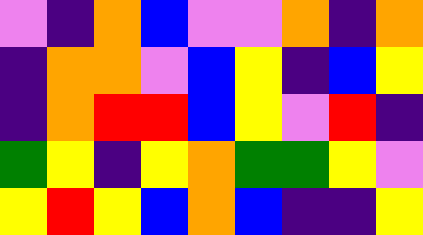[["violet", "indigo", "orange", "blue", "violet", "violet", "orange", "indigo", "orange"], ["indigo", "orange", "orange", "violet", "blue", "yellow", "indigo", "blue", "yellow"], ["indigo", "orange", "red", "red", "blue", "yellow", "violet", "red", "indigo"], ["green", "yellow", "indigo", "yellow", "orange", "green", "green", "yellow", "violet"], ["yellow", "red", "yellow", "blue", "orange", "blue", "indigo", "indigo", "yellow"]]